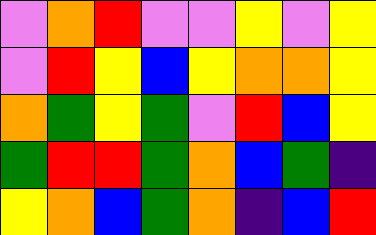[["violet", "orange", "red", "violet", "violet", "yellow", "violet", "yellow"], ["violet", "red", "yellow", "blue", "yellow", "orange", "orange", "yellow"], ["orange", "green", "yellow", "green", "violet", "red", "blue", "yellow"], ["green", "red", "red", "green", "orange", "blue", "green", "indigo"], ["yellow", "orange", "blue", "green", "orange", "indigo", "blue", "red"]]